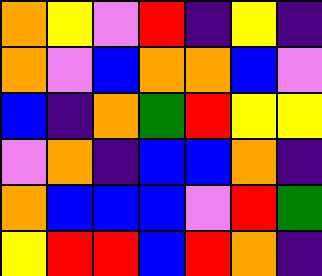[["orange", "yellow", "violet", "red", "indigo", "yellow", "indigo"], ["orange", "violet", "blue", "orange", "orange", "blue", "violet"], ["blue", "indigo", "orange", "green", "red", "yellow", "yellow"], ["violet", "orange", "indigo", "blue", "blue", "orange", "indigo"], ["orange", "blue", "blue", "blue", "violet", "red", "green"], ["yellow", "red", "red", "blue", "red", "orange", "indigo"]]